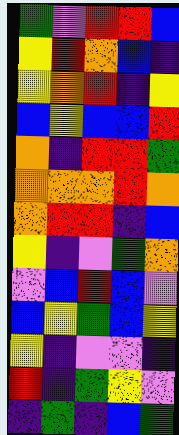[["green", "violet", "red", "red", "blue"], ["yellow", "red", "orange", "blue", "indigo"], ["yellow", "orange", "red", "indigo", "yellow"], ["blue", "yellow", "blue", "blue", "red"], ["orange", "indigo", "red", "red", "green"], ["orange", "orange", "orange", "red", "orange"], ["orange", "red", "red", "indigo", "blue"], ["yellow", "indigo", "violet", "green", "orange"], ["violet", "blue", "red", "blue", "violet"], ["blue", "yellow", "green", "blue", "yellow"], ["yellow", "indigo", "violet", "violet", "indigo"], ["red", "indigo", "green", "yellow", "violet"], ["indigo", "green", "indigo", "blue", "green"]]